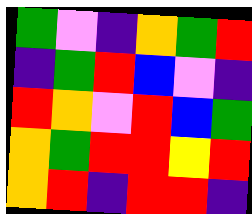[["green", "violet", "indigo", "orange", "green", "red"], ["indigo", "green", "red", "blue", "violet", "indigo"], ["red", "orange", "violet", "red", "blue", "green"], ["orange", "green", "red", "red", "yellow", "red"], ["orange", "red", "indigo", "red", "red", "indigo"]]